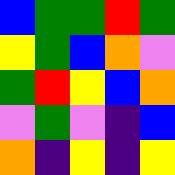[["blue", "green", "green", "red", "green"], ["yellow", "green", "blue", "orange", "violet"], ["green", "red", "yellow", "blue", "orange"], ["violet", "green", "violet", "indigo", "blue"], ["orange", "indigo", "yellow", "indigo", "yellow"]]